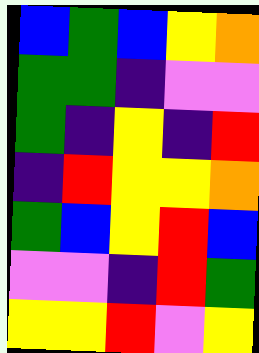[["blue", "green", "blue", "yellow", "orange"], ["green", "green", "indigo", "violet", "violet"], ["green", "indigo", "yellow", "indigo", "red"], ["indigo", "red", "yellow", "yellow", "orange"], ["green", "blue", "yellow", "red", "blue"], ["violet", "violet", "indigo", "red", "green"], ["yellow", "yellow", "red", "violet", "yellow"]]